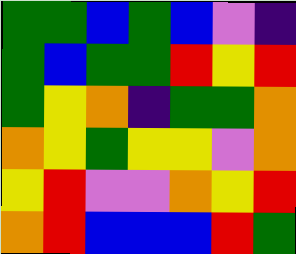[["green", "green", "blue", "green", "blue", "violet", "indigo"], ["green", "blue", "green", "green", "red", "yellow", "red"], ["green", "yellow", "orange", "indigo", "green", "green", "orange"], ["orange", "yellow", "green", "yellow", "yellow", "violet", "orange"], ["yellow", "red", "violet", "violet", "orange", "yellow", "red"], ["orange", "red", "blue", "blue", "blue", "red", "green"]]